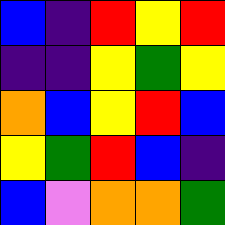[["blue", "indigo", "red", "yellow", "red"], ["indigo", "indigo", "yellow", "green", "yellow"], ["orange", "blue", "yellow", "red", "blue"], ["yellow", "green", "red", "blue", "indigo"], ["blue", "violet", "orange", "orange", "green"]]